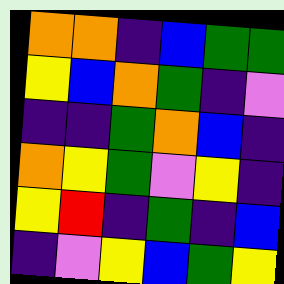[["orange", "orange", "indigo", "blue", "green", "green"], ["yellow", "blue", "orange", "green", "indigo", "violet"], ["indigo", "indigo", "green", "orange", "blue", "indigo"], ["orange", "yellow", "green", "violet", "yellow", "indigo"], ["yellow", "red", "indigo", "green", "indigo", "blue"], ["indigo", "violet", "yellow", "blue", "green", "yellow"]]